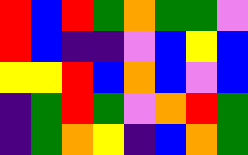[["red", "blue", "red", "green", "orange", "green", "green", "violet"], ["red", "blue", "indigo", "indigo", "violet", "blue", "yellow", "blue"], ["yellow", "yellow", "red", "blue", "orange", "blue", "violet", "blue"], ["indigo", "green", "red", "green", "violet", "orange", "red", "green"], ["indigo", "green", "orange", "yellow", "indigo", "blue", "orange", "green"]]